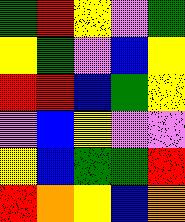[["green", "red", "yellow", "violet", "green"], ["yellow", "green", "violet", "blue", "yellow"], ["red", "red", "blue", "green", "yellow"], ["violet", "blue", "yellow", "violet", "violet"], ["yellow", "blue", "green", "green", "red"], ["red", "orange", "yellow", "blue", "orange"]]